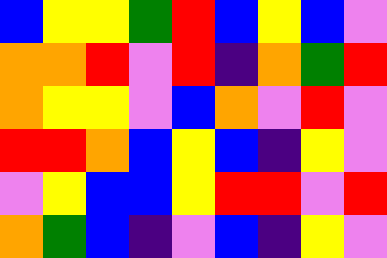[["blue", "yellow", "yellow", "green", "red", "blue", "yellow", "blue", "violet"], ["orange", "orange", "red", "violet", "red", "indigo", "orange", "green", "red"], ["orange", "yellow", "yellow", "violet", "blue", "orange", "violet", "red", "violet"], ["red", "red", "orange", "blue", "yellow", "blue", "indigo", "yellow", "violet"], ["violet", "yellow", "blue", "blue", "yellow", "red", "red", "violet", "red"], ["orange", "green", "blue", "indigo", "violet", "blue", "indigo", "yellow", "violet"]]